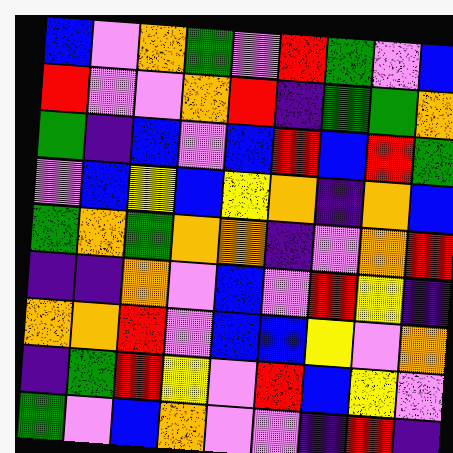[["blue", "violet", "orange", "green", "violet", "red", "green", "violet", "blue"], ["red", "violet", "violet", "orange", "red", "indigo", "green", "green", "orange"], ["green", "indigo", "blue", "violet", "blue", "red", "blue", "red", "green"], ["violet", "blue", "yellow", "blue", "yellow", "orange", "indigo", "orange", "blue"], ["green", "orange", "green", "orange", "orange", "indigo", "violet", "orange", "red"], ["indigo", "indigo", "orange", "violet", "blue", "violet", "red", "yellow", "indigo"], ["orange", "orange", "red", "violet", "blue", "blue", "yellow", "violet", "orange"], ["indigo", "green", "red", "yellow", "violet", "red", "blue", "yellow", "violet"], ["green", "violet", "blue", "orange", "violet", "violet", "indigo", "red", "indigo"]]